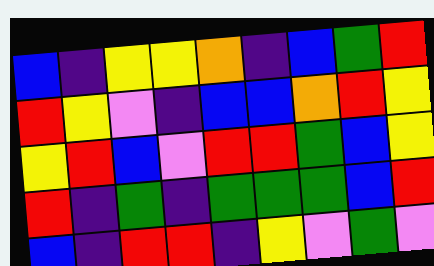[["blue", "indigo", "yellow", "yellow", "orange", "indigo", "blue", "green", "red"], ["red", "yellow", "violet", "indigo", "blue", "blue", "orange", "red", "yellow"], ["yellow", "red", "blue", "violet", "red", "red", "green", "blue", "yellow"], ["red", "indigo", "green", "indigo", "green", "green", "green", "blue", "red"], ["blue", "indigo", "red", "red", "indigo", "yellow", "violet", "green", "violet"]]